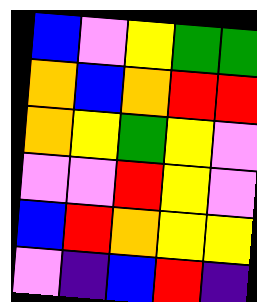[["blue", "violet", "yellow", "green", "green"], ["orange", "blue", "orange", "red", "red"], ["orange", "yellow", "green", "yellow", "violet"], ["violet", "violet", "red", "yellow", "violet"], ["blue", "red", "orange", "yellow", "yellow"], ["violet", "indigo", "blue", "red", "indigo"]]